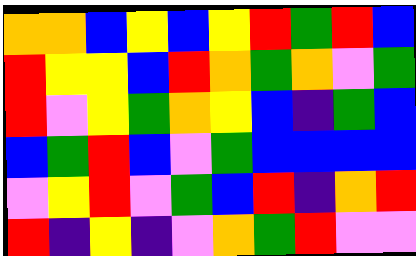[["orange", "orange", "blue", "yellow", "blue", "yellow", "red", "green", "red", "blue"], ["red", "yellow", "yellow", "blue", "red", "orange", "green", "orange", "violet", "green"], ["red", "violet", "yellow", "green", "orange", "yellow", "blue", "indigo", "green", "blue"], ["blue", "green", "red", "blue", "violet", "green", "blue", "blue", "blue", "blue"], ["violet", "yellow", "red", "violet", "green", "blue", "red", "indigo", "orange", "red"], ["red", "indigo", "yellow", "indigo", "violet", "orange", "green", "red", "violet", "violet"]]